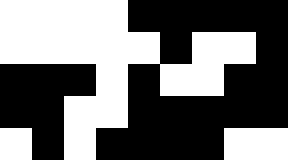[["white", "white", "white", "white", "black", "black", "black", "black", "black"], ["white", "white", "white", "white", "white", "black", "white", "white", "black"], ["black", "black", "black", "white", "black", "white", "white", "black", "black"], ["black", "black", "white", "white", "black", "black", "black", "black", "black"], ["white", "black", "white", "black", "black", "black", "black", "white", "white"]]